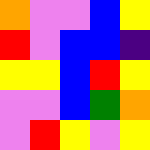[["orange", "violet", "violet", "blue", "yellow"], ["red", "violet", "blue", "blue", "indigo"], ["yellow", "yellow", "blue", "red", "yellow"], ["violet", "violet", "blue", "green", "orange"], ["violet", "red", "yellow", "violet", "yellow"]]